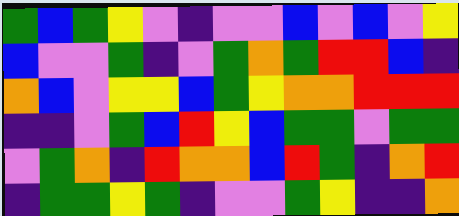[["green", "blue", "green", "yellow", "violet", "indigo", "violet", "violet", "blue", "violet", "blue", "violet", "yellow"], ["blue", "violet", "violet", "green", "indigo", "violet", "green", "orange", "green", "red", "red", "blue", "indigo"], ["orange", "blue", "violet", "yellow", "yellow", "blue", "green", "yellow", "orange", "orange", "red", "red", "red"], ["indigo", "indigo", "violet", "green", "blue", "red", "yellow", "blue", "green", "green", "violet", "green", "green"], ["violet", "green", "orange", "indigo", "red", "orange", "orange", "blue", "red", "green", "indigo", "orange", "red"], ["indigo", "green", "green", "yellow", "green", "indigo", "violet", "violet", "green", "yellow", "indigo", "indigo", "orange"]]